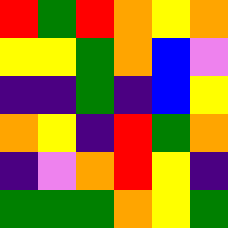[["red", "green", "red", "orange", "yellow", "orange"], ["yellow", "yellow", "green", "orange", "blue", "violet"], ["indigo", "indigo", "green", "indigo", "blue", "yellow"], ["orange", "yellow", "indigo", "red", "green", "orange"], ["indigo", "violet", "orange", "red", "yellow", "indigo"], ["green", "green", "green", "orange", "yellow", "green"]]